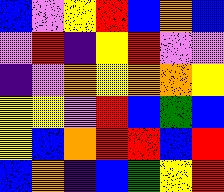[["blue", "violet", "yellow", "red", "blue", "orange", "blue"], ["violet", "red", "indigo", "yellow", "red", "violet", "violet"], ["indigo", "violet", "orange", "yellow", "orange", "orange", "yellow"], ["yellow", "yellow", "violet", "red", "blue", "green", "blue"], ["yellow", "blue", "orange", "red", "red", "blue", "red"], ["blue", "orange", "indigo", "blue", "green", "yellow", "red"]]